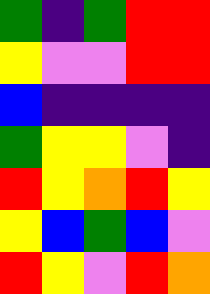[["green", "indigo", "green", "red", "red"], ["yellow", "violet", "violet", "red", "red"], ["blue", "indigo", "indigo", "indigo", "indigo"], ["green", "yellow", "yellow", "violet", "indigo"], ["red", "yellow", "orange", "red", "yellow"], ["yellow", "blue", "green", "blue", "violet"], ["red", "yellow", "violet", "red", "orange"]]